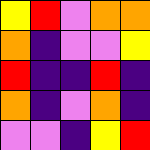[["yellow", "red", "violet", "orange", "orange"], ["orange", "indigo", "violet", "violet", "yellow"], ["red", "indigo", "indigo", "red", "indigo"], ["orange", "indigo", "violet", "orange", "indigo"], ["violet", "violet", "indigo", "yellow", "red"]]